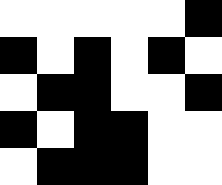[["white", "white", "white", "white", "white", "black"], ["black", "white", "black", "white", "black", "white"], ["white", "black", "black", "white", "white", "black"], ["black", "white", "black", "black", "white", "white"], ["white", "black", "black", "black", "white", "white"]]